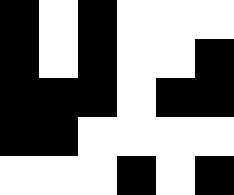[["black", "white", "black", "white", "white", "white"], ["black", "white", "black", "white", "white", "black"], ["black", "black", "black", "white", "black", "black"], ["black", "black", "white", "white", "white", "white"], ["white", "white", "white", "black", "white", "black"]]